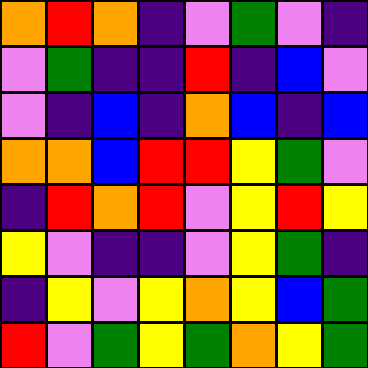[["orange", "red", "orange", "indigo", "violet", "green", "violet", "indigo"], ["violet", "green", "indigo", "indigo", "red", "indigo", "blue", "violet"], ["violet", "indigo", "blue", "indigo", "orange", "blue", "indigo", "blue"], ["orange", "orange", "blue", "red", "red", "yellow", "green", "violet"], ["indigo", "red", "orange", "red", "violet", "yellow", "red", "yellow"], ["yellow", "violet", "indigo", "indigo", "violet", "yellow", "green", "indigo"], ["indigo", "yellow", "violet", "yellow", "orange", "yellow", "blue", "green"], ["red", "violet", "green", "yellow", "green", "orange", "yellow", "green"]]